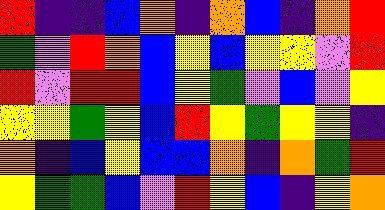[["red", "indigo", "indigo", "blue", "orange", "indigo", "orange", "blue", "indigo", "orange", "red"], ["green", "violet", "red", "orange", "blue", "yellow", "blue", "yellow", "yellow", "violet", "red"], ["red", "violet", "red", "red", "blue", "yellow", "green", "violet", "blue", "violet", "yellow"], ["yellow", "yellow", "green", "yellow", "blue", "red", "yellow", "green", "yellow", "yellow", "indigo"], ["orange", "indigo", "blue", "yellow", "blue", "blue", "orange", "indigo", "orange", "green", "red"], ["yellow", "green", "green", "blue", "violet", "red", "yellow", "blue", "indigo", "yellow", "orange"]]